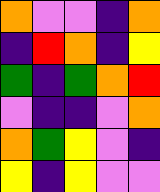[["orange", "violet", "violet", "indigo", "orange"], ["indigo", "red", "orange", "indigo", "yellow"], ["green", "indigo", "green", "orange", "red"], ["violet", "indigo", "indigo", "violet", "orange"], ["orange", "green", "yellow", "violet", "indigo"], ["yellow", "indigo", "yellow", "violet", "violet"]]